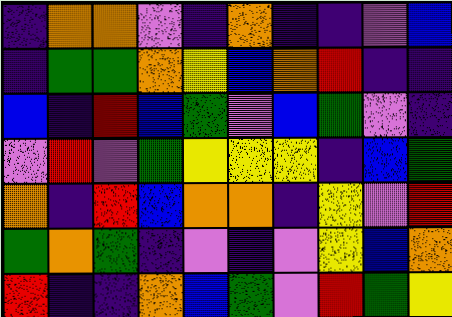[["indigo", "orange", "orange", "violet", "indigo", "orange", "indigo", "indigo", "violet", "blue"], ["indigo", "green", "green", "orange", "yellow", "blue", "orange", "red", "indigo", "indigo"], ["blue", "indigo", "red", "blue", "green", "violet", "blue", "green", "violet", "indigo"], ["violet", "red", "violet", "green", "yellow", "yellow", "yellow", "indigo", "blue", "green"], ["orange", "indigo", "red", "blue", "orange", "orange", "indigo", "yellow", "violet", "red"], ["green", "orange", "green", "indigo", "violet", "indigo", "violet", "yellow", "blue", "orange"], ["red", "indigo", "indigo", "orange", "blue", "green", "violet", "red", "green", "yellow"]]